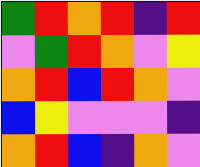[["green", "red", "orange", "red", "indigo", "red"], ["violet", "green", "red", "orange", "violet", "yellow"], ["orange", "red", "blue", "red", "orange", "violet"], ["blue", "yellow", "violet", "violet", "violet", "indigo"], ["orange", "red", "blue", "indigo", "orange", "violet"]]